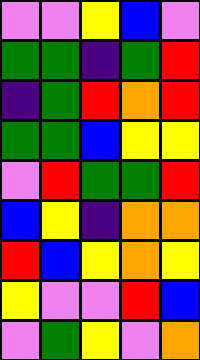[["violet", "violet", "yellow", "blue", "violet"], ["green", "green", "indigo", "green", "red"], ["indigo", "green", "red", "orange", "red"], ["green", "green", "blue", "yellow", "yellow"], ["violet", "red", "green", "green", "red"], ["blue", "yellow", "indigo", "orange", "orange"], ["red", "blue", "yellow", "orange", "yellow"], ["yellow", "violet", "violet", "red", "blue"], ["violet", "green", "yellow", "violet", "orange"]]